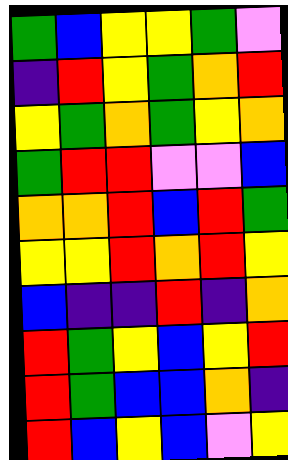[["green", "blue", "yellow", "yellow", "green", "violet"], ["indigo", "red", "yellow", "green", "orange", "red"], ["yellow", "green", "orange", "green", "yellow", "orange"], ["green", "red", "red", "violet", "violet", "blue"], ["orange", "orange", "red", "blue", "red", "green"], ["yellow", "yellow", "red", "orange", "red", "yellow"], ["blue", "indigo", "indigo", "red", "indigo", "orange"], ["red", "green", "yellow", "blue", "yellow", "red"], ["red", "green", "blue", "blue", "orange", "indigo"], ["red", "blue", "yellow", "blue", "violet", "yellow"]]